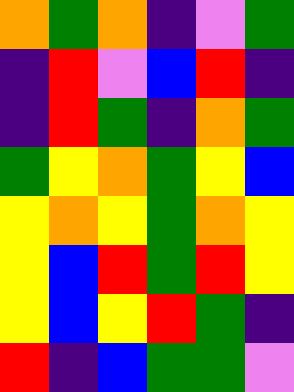[["orange", "green", "orange", "indigo", "violet", "green"], ["indigo", "red", "violet", "blue", "red", "indigo"], ["indigo", "red", "green", "indigo", "orange", "green"], ["green", "yellow", "orange", "green", "yellow", "blue"], ["yellow", "orange", "yellow", "green", "orange", "yellow"], ["yellow", "blue", "red", "green", "red", "yellow"], ["yellow", "blue", "yellow", "red", "green", "indigo"], ["red", "indigo", "blue", "green", "green", "violet"]]